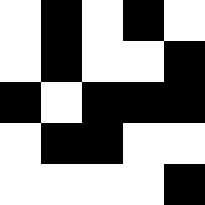[["white", "black", "white", "black", "white"], ["white", "black", "white", "white", "black"], ["black", "white", "black", "black", "black"], ["white", "black", "black", "white", "white"], ["white", "white", "white", "white", "black"]]